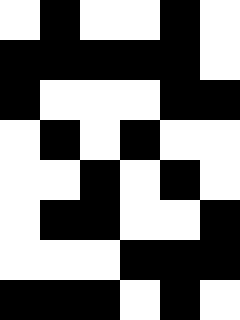[["white", "black", "white", "white", "black", "white"], ["black", "black", "black", "black", "black", "white"], ["black", "white", "white", "white", "black", "black"], ["white", "black", "white", "black", "white", "white"], ["white", "white", "black", "white", "black", "white"], ["white", "black", "black", "white", "white", "black"], ["white", "white", "white", "black", "black", "black"], ["black", "black", "black", "white", "black", "white"]]